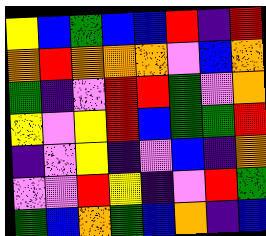[["yellow", "blue", "green", "blue", "blue", "red", "indigo", "red"], ["orange", "red", "orange", "orange", "orange", "violet", "blue", "orange"], ["green", "indigo", "violet", "red", "red", "green", "violet", "orange"], ["yellow", "violet", "yellow", "red", "blue", "green", "green", "red"], ["indigo", "violet", "yellow", "indigo", "violet", "blue", "indigo", "orange"], ["violet", "violet", "red", "yellow", "indigo", "violet", "red", "green"], ["green", "blue", "orange", "green", "blue", "orange", "indigo", "blue"]]